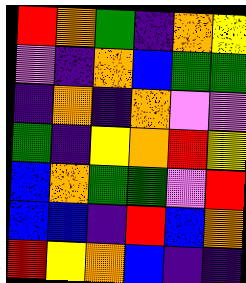[["red", "orange", "green", "indigo", "orange", "yellow"], ["violet", "indigo", "orange", "blue", "green", "green"], ["indigo", "orange", "indigo", "orange", "violet", "violet"], ["green", "indigo", "yellow", "orange", "red", "yellow"], ["blue", "orange", "green", "green", "violet", "red"], ["blue", "blue", "indigo", "red", "blue", "orange"], ["red", "yellow", "orange", "blue", "indigo", "indigo"]]